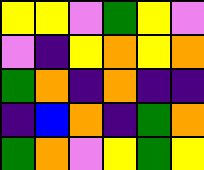[["yellow", "yellow", "violet", "green", "yellow", "violet"], ["violet", "indigo", "yellow", "orange", "yellow", "orange"], ["green", "orange", "indigo", "orange", "indigo", "indigo"], ["indigo", "blue", "orange", "indigo", "green", "orange"], ["green", "orange", "violet", "yellow", "green", "yellow"]]